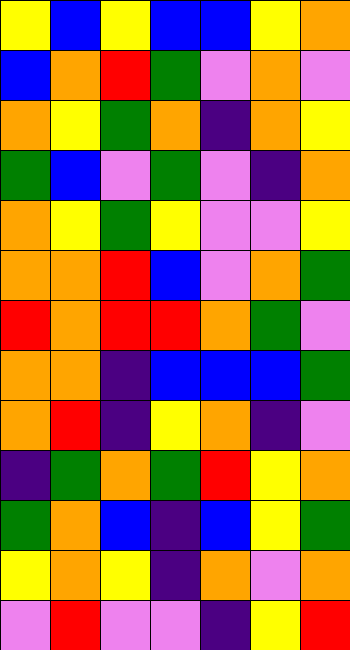[["yellow", "blue", "yellow", "blue", "blue", "yellow", "orange"], ["blue", "orange", "red", "green", "violet", "orange", "violet"], ["orange", "yellow", "green", "orange", "indigo", "orange", "yellow"], ["green", "blue", "violet", "green", "violet", "indigo", "orange"], ["orange", "yellow", "green", "yellow", "violet", "violet", "yellow"], ["orange", "orange", "red", "blue", "violet", "orange", "green"], ["red", "orange", "red", "red", "orange", "green", "violet"], ["orange", "orange", "indigo", "blue", "blue", "blue", "green"], ["orange", "red", "indigo", "yellow", "orange", "indigo", "violet"], ["indigo", "green", "orange", "green", "red", "yellow", "orange"], ["green", "orange", "blue", "indigo", "blue", "yellow", "green"], ["yellow", "orange", "yellow", "indigo", "orange", "violet", "orange"], ["violet", "red", "violet", "violet", "indigo", "yellow", "red"]]